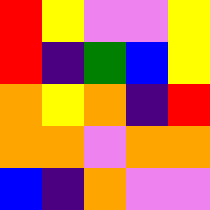[["red", "yellow", "violet", "violet", "yellow"], ["red", "indigo", "green", "blue", "yellow"], ["orange", "yellow", "orange", "indigo", "red"], ["orange", "orange", "violet", "orange", "orange"], ["blue", "indigo", "orange", "violet", "violet"]]